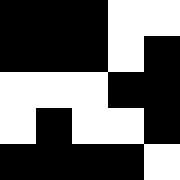[["black", "black", "black", "white", "white"], ["black", "black", "black", "white", "black"], ["white", "white", "white", "black", "black"], ["white", "black", "white", "white", "black"], ["black", "black", "black", "black", "white"]]